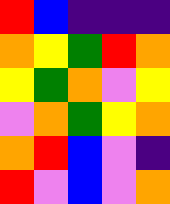[["red", "blue", "indigo", "indigo", "indigo"], ["orange", "yellow", "green", "red", "orange"], ["yellow", "green", "orange", "violet", "yellow"], ["violet", "orange", "green", "yellow", "orange"], ["orange", "red", "blue", "violet", "indigo"], ["red", "violet", "blue", "violet", "orange"]]